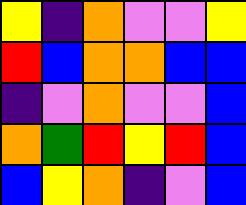[["yellow", "indigo", "orange", "violet", "violet", "yellow"], ["red", "blue", "orange", "orange", "blue", "blue"], ["indigo", "violet", "orange", "violet", "violet", "blue"], ["orange", "green", "red", "yellow", "red", "blue"], ["blue", "yellow", "orange", "indigo", "violet", "blue"]]